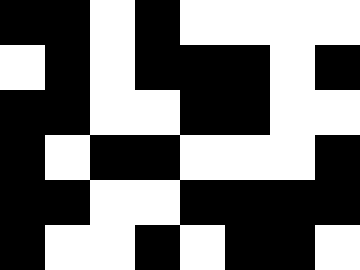[["black", "black", "white", "black", "white", "white", "white", "white"], ["white", "black", "white", "black", "black", "black", "white", "black"], ["black", "black", "white", "white", "black", "black", "white", "white"], ["black", "white", "black", "black", "white", "white", "white", "black"], ["black", "black", "white", "white", "black", "black", "black", "black"], ["black", "white", "white", "black", "white", "black", "black", "white"]]